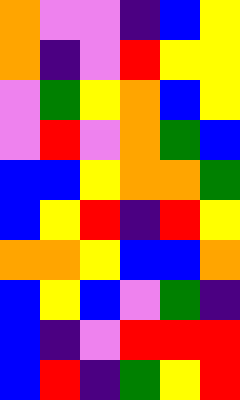[["orange", "violet", "violet", "indigo", "blue", "yellow"], ["orange", "indigo", "violet", "red", "yellow", "yellow"], ["violet", "green", "yellow", "orange", "blue", "yellow"], ["violet", "red", "violet", "orange", "green", "blue"], ["blue", "blue", "yellow", "orange", "orange", "green"], ["blue", "yellow", "red", "indigo", "red", "yellow"], ["orange", "orange", "yellow", "blue", "blue", "orange"], ["blue", "yellow", "blue", "violet", "green", "indigo"], ["blue", "indigo", "violet", "red", "red", "red"], ["blue", "red", "indigo", "green", "yellow", "red"]]